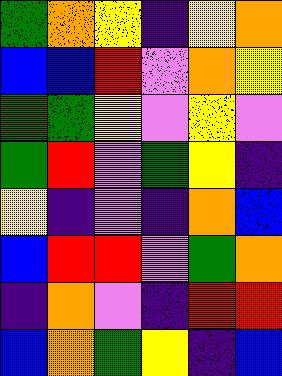[["green", "orange", "yellow", "indigo", "yellow", "orange"], ["blue", "blue", "red", "violet", "orange", "yellow"], ["green", "green", "yellow", "violet", "yellow", "violet"], ["green", "red", "violet", "green", "yellow", "indigo"], ["yellow", "indigo", "violet", "indigo", "orange", "blue"], ["blue", "red", "red", "violet", "green", "orange"], ["indigo", "orange", "violet", "indigo", "red", "red"], ["blue", "orange", "green", "yellow", "indigo", "blue"]]